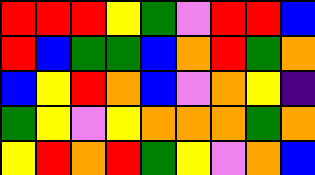[["red", "red", "red", "yellow", "green", "violet", "red", "red", "blue"], ["red", "blue", "green", "green", "blue", "orange", "red", "green", "orange"], ["blue", "yellow", "red", "orange", "blue", "violet", "orange", "yellow", "indigo"], ["green", "yellow", "violet", "yellow", "orange", "orange", "orange", "green", "orange"], ["yellow", "red", "orange", "red", "green", "yellow", "violet", "orange", "blue"]]